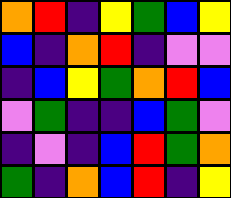[["orange", "red", "indigo", "yellow", "green", "blue", "yellow"], ["blue", "indigo", "orange", "red", "indigo", "violet", "violet"], ["indigo", "blue", "yellow", "green", "orange", "red", "blue"], ["violet", "green", "indigo", "indigo", "blue", "green", "violet"], ["indigo", "violet", "indigo", "blue", "red", "green", "orange"], ["green", "indigo", "orange", "blue", "red", "indigo", "yellow"]]